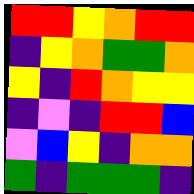[["red", "red", "yellow", "orange", "red", "red"], ["indigo", "yellow", "orange", "green", "green", "orange"], ["yellow", "indigo", "red", "orange", "yellow", "yellow"], ["indigo", "violet", "indigo", "red", "red", "blue"], ["violet", "blue", "yellow", "indigo", "orange", "orange"], ["green", "indigo", "green", "green", "green", "indigo"]]